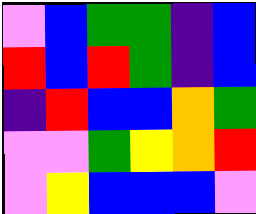[["violet", "blue", "green", "green", "indigo", "blue"], ["red", "blue", "red", "green", "indigo", "blue"], ["indigo", "red", "blue", "blue", "orange", "green"], ["violet", "violet", "green", "yellow", "orange", "red"], ["violet", "yellow", "blue", "blue", "blue", "violet"]]